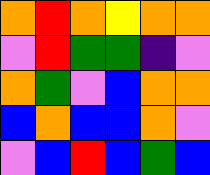[["orange", "red", "orange", "yellow", "orange", "orange"], ["violet", "red", "green", "green", "indigo", "violet"], ["orange", "green", "violet", "blue", "orange", "orange"], ["blue", "orange", "blue", "blue", "orange", "violet"], ["violet", "blue", "red", "blue", "green", "blue"]]